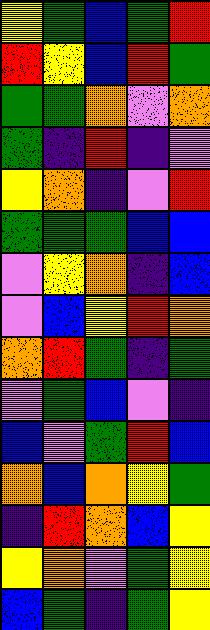[["yellow", "green", "blue", "green", "red"], ["red", "yellow", "blue", "red", "green"], ["green", "green", "orange", "violet", "orange"], ["green", "indigo", "red", "indigo", "violet"], ["yellow", "orange", "indigo", "violet", "red"], ["green", "green", "green", "blue", "blue"], ["violet", "yellow", "orange", "indigo", "blue"], ["violet", "blue", "yellow", "red", "orange"], ["orange", "red", "green", "indigo", "green"], ["violet", "green", "blue", "violet", "indigo"], ["blue", "violet", "green", "red", "blue"], ["orange", "blue", "orange", "yellow", "green"], ["indigo", "red", "orange", "blue", "yellow"], ["yellow", "orange", "violet", "green", "yellow"], ["blue", "green", "indigo", "green", "yellow"]]